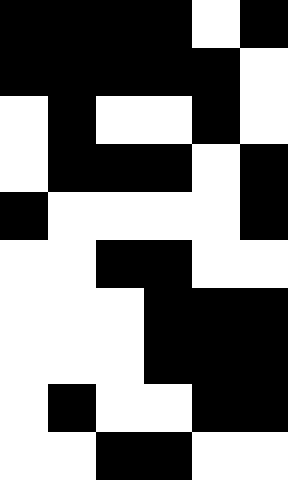[["black", "black", "black", "black", "white", "black"], ["black", "black", "black", "black", "black", "white"], ["white", "black", "white", "white", "black", "white"], ["white", "black", "black", "black", "white", "black"], ["black", "white", "white", "white", "white", "black"], ["white", "white", "black", "black", "white", "white"], ["white", "white", "white", "black", "black", "black"], ["white", "white", "white", "black", "black", "black"], ["white", "black", "white", "white", "black", "black"], ["white", "white", "black", "black", "white", "white"]]